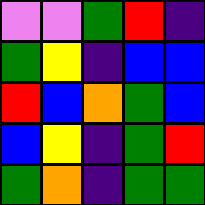[["violet", "violet", "green", "red", "indigo"], ["green", "yellow", "indigo", "blue", "blue"], ["red", "blue", "orange", "green", "blue"], ["blue", "yellow", "indigo", "green", "red"], ["green", "orange", "indigo", "green", "green"]]